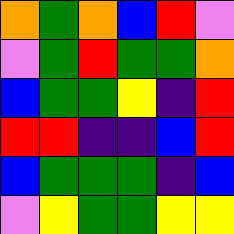[["orange", "green", "orange", "blue", "red", "violet"], ["violet", "green", "red", "green", "green", "orange"], ["blue", "green", "green", "yellow", "indigo", "red"], ["red", "red", "indigo", "indigo", "blue", "red"], ["blue", "green", "green", "green", "indigo", "blue"], ["violet", "yellow", "green", "green", "yellow", "yellow"]]